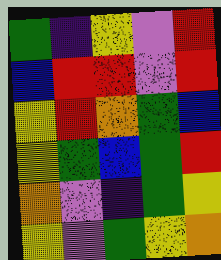[["green", "indigo", "yellow", "violet", "red"], ["blue", "red", "red", "violet", "red"], ["yellow", "red", "orange", "green", "blue"], ["yellow", "green", "blue", "green", "red"], ["orange", "violet", "indigo", "green", "yellow"], ["yellow", "violet", "green", "yellow", "orange"]]